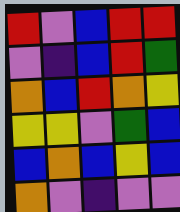[["red", "violet", "blue", "red", "red"], ["violet", "indigo", "blue", "red", "green"], ["orange", "blue", "red", "orange", "yellow"], ["yellow", "yellow", "violet", "green", "blue"], ["blue", "orange", "blue", "yellow", "blue"], ["orange", "violet", "indigo", "violet", "violet"]]